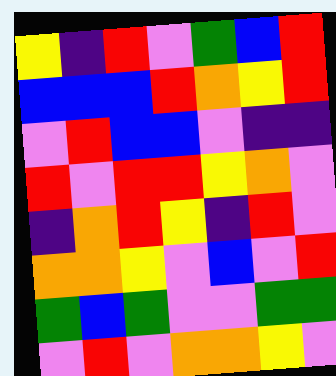[["yellow", "indigo", "red", "violet", "green", "blue", "red"], ["blue", "blue", "blue", "red", "orange", "yellow", "red"], ["violet", "red", "blue", "blue", "violet", "indigo", "indigo"], ["red", "violet", "red", "red", "yellow", "orange", "violet"], ["indigo", "orange", "red", "yellow", "indigo", "red", "violet"], ["orange", "orange", "yellow", "violet", "blue", "violet", "red"], ["green", "blue", "green", "violet", "violet", "green", "green"], ["violet", "red", "violet", "orange", "orange", "yellow", "violet"]]